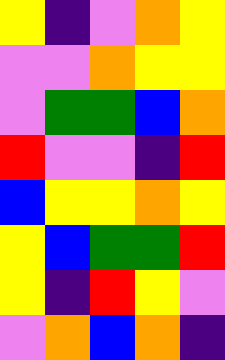[["yellow", "indigo", "violet", "orange", "yellow"], ["violet", "violet", "orange", "yellow", "yellow"], ["violet", "green", "green", "blue", "orange"], ["red", "violet", "violet", "indigo", "red"], ["blue", "yellow", "yellow", "orange", "yellow"], ["yellow", "blue", "green", "green", "red"], ["yellow", "indigo", "red", "yellow", "violet"], ["violet", "orange", "blue", "orange", "indigo"]]